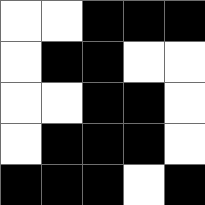[["white", "white", "black", "black", "black"], ["white", "black", "black", "white", "white"], ["white", "white", "black", "black", "white"], ["white", "black", "black", "black", "white"], ["black", "black", "black", "white", "black"]]